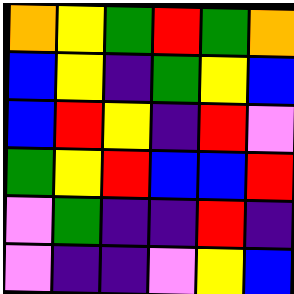[["orange", "yellow", "green", "red", "green", "orange"], ["blue", "yellow", "indigo", "green", "yellow", "blue"], ["blue", "red", "yellow", "indigo", "red", "violet"], ["green", "yellow", "red", "blue", "blue", "red"], ["violet", "green", "indigo", "indigo", "red", "indigo"], ["violet", "indigo", "indigo", "violet", "yellow", "blue"]]